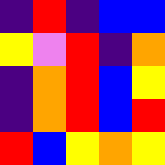[["indigo", "red", "indigo", "blue", "blue"], ["yellow", "violet", "red", "indigo", "orange"], ["indigo", "orange", "red", "blue", "yellow"], ["indigo", "orange", "red", "blue", "red"], ["red", "blue", "yellow", "orange", "yellow"]]